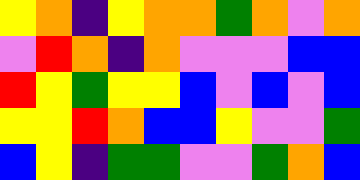[["yellow", "orange", "indigo", "yellow", "orange", "orange", "green", "orange", "violet", "orange"], ["violet", "red", "orange", "indigo", "orange", "violet", "violet", "violet", "blue", "blue"], ["red", "yellow", "green", "yellow", "yellow", "blue", "violet", "blue", "violet", "blue"], ["yellow", "yellow", "red", "orange", "blue", "blue", "yellow", "violet", "violet", "green"], ["blue", "yellow", "indigo", "green", "green", "violet", "violet", "green", "orange", "blue"]]